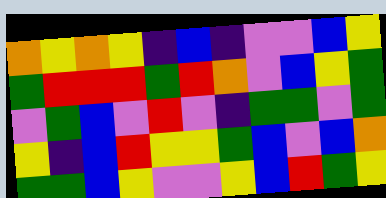[["orange", "yellow", "orange", "yellow", "indigo", "blue", "indigo", "violet", "violet", "blue", "yellow"], ["green", "red", "red", "red", "green", "red", "orange", "violet", "blue", "yellow", "green"], ["violet", "green", "blue", "violet", "red", "violet", "indigo", "green", "green", "violet", "green"], ["yellow", "indigo", "blue", "red", "yellow", "yellow", "green", "blue", "violet", "blue", "orange"], ["green", "green", "blue", "yellow", "violet", "violet", "yellow", "blue", "red", "green", "yellow"]]